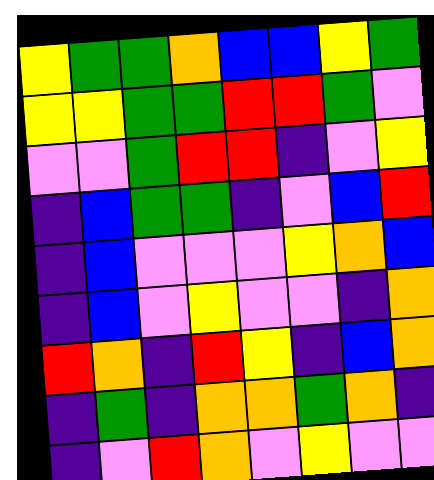[["yellow", "green", "green", "orange", "blue", "blue", "yellow", "green"], ["yellow", "yellow", "green", "green", "red", "red", "green", "violet"], ["violet", "violet", "green", "red", "red", "indigo", "violet", "yellow"], ["indigo", "blue", "green", "green", "indigo", "violet", "blue", "red"], ["indigo", "blue", "violet", "violet", "violet", "yellow", "orange", "blue"], ["indigo", "blue", "violet", "yellow", "violet", "violet", "indigo", "orange"], ["red", "orange", "indigo", "red", "yellow", "indigo", "blue", "orange"], ["indigo", "green", "indigo", "orange", "orange", "green", "orange", "indigo"], ["indigo", "violet", "red", "orange", "violet", "yellow", "violet", "violet"]]